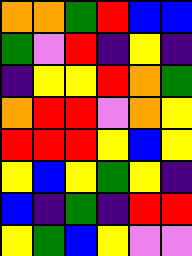[["orange", "orange", "green", "red", "blue", "blue"], ["green", "violet", "red", "indigo", "yellow", "indigo"], ["indigo", "yellow", "yellow", "red", "orange", "green"], ["orange", "red", "red", "violet", "orange", "yellow"], ["red", "red", "red", "yellow", "blue", "yellow"], ["yellow", "blue", "yellow", "green", "yellow", "indigo"], ["blue", "indigo", "green", "indigo", "red", "red"], ["yellow", "green", "blue", "yellow", "violet", "violet"]]